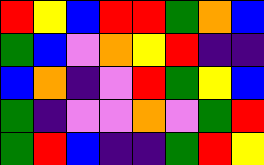[["red", "yellow", "blue", "red", "red", "green", "orange", "blue"], ["green", "blue", "violet", "orange", "yellow", "red", "indigo", "indigo"], ["blue", "orange", "indigo", "violet", "red", "green", "yellow", "blue"], ["green", "indigo", "violet", "violet", "orange", "violet", "green", "red"], ["green", "red", "blue", "indigo", "indigo", "green", "red", "yellow"]]